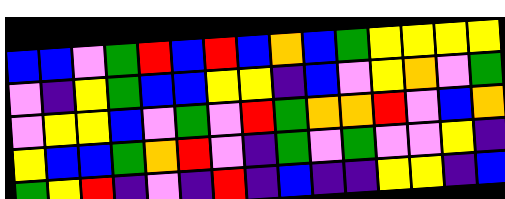[["blue", "blue", "violet", "green", "red", "blue", "red", "blue", "orange", "blue", "green", "yellow", "yellow", "yellow", "yellow"], ["violet", "indigo", "yellow", "green", "blue", "blue", "yellow", "yellow", "indigo", "blue", "violet", "yellow", "orange", "violet", "green"], ["violet", "yellow", "yellow", "blue", "violet", "green", "violet", "red", "green", "orange", "orange", "red", "violet", "blue", "orange"], ["yellow", "blue", "blue", "green", "orange", "red", "violet", "indigo", "green", "violet", "green", "violet", "violet", "yellow", "indigo"], ["green", "yellow", "red", "indigo", "violet", "indigo", "red", "indigo", "blue", "indigo", "indigo", "yellow", "yellow", "indigo", "blue"]]